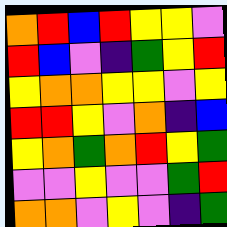[["orange", "red", "blue", "red", "yellow", "yellow", "violet"], ["red", "blue", "violet", "indigo", "green", "yellow", "red"], ["yellow", "orange", "orange", "yellow", "yellow", "violet", "yellow"], ["red", "red", "yellow", "violet", "orange", "indigo", "blue"], ["yellow", "orange", "green", "orange", "red", "yellow", "green"], ["violet", "violet", "yellow", "violet", "violet", "green", "red"], ["orange", "orange", "violet", "yellow", "violet", "indigo", "green"]]